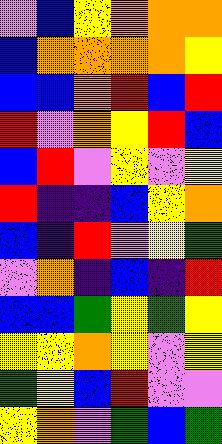[["violet", "blue", "yellow", "orange", "orange", "orange"], ["blue", "orange", "orange", "orange", "orange", "yellow"], ["blue", "blue", "orange", "red", "blue", "red"], ["red", "violet", "orange", "yellow", "red", "blue"], ["blue", "red", "violet", "yellow", "violet", "yellow"], ["red", "indigo", "indigo", "blue", "yellow", "orange"], ["blue", "indigo", "red", "violet", "yellow", "green"], ["violet", "orange", "indigo", "blue", "indigo", "red"], ["blue", "blue", "green", "yellow", "green", "yellow"], ["yellow", "yellow", "orange", "yellow", "violet", "yellow"], ["green", "yellow", "blue", "red", "violet", "violet"], ["yellow", "orange", "violet", "green", "blue", "green"]]